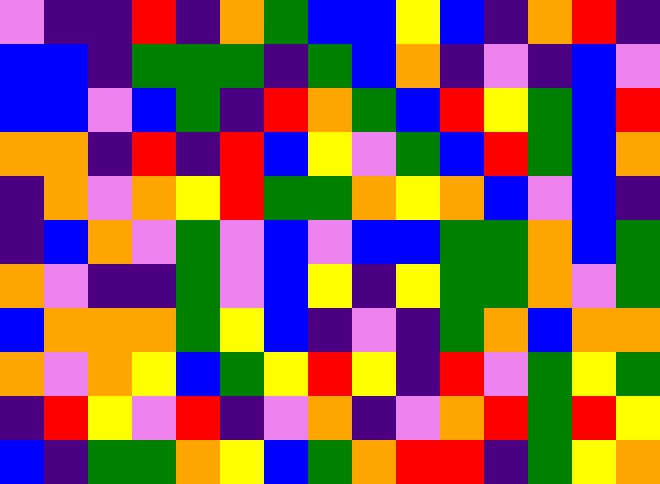[["violet", "indigo", "indigo", "red", "indigo", "orange", "green", "blue", "blue", "yellow", "blue", "indigo", "orange", "red", "indigo"], ["blue", "blue", "indigo", "green", "green", "green", "indigo", "green", "blue", "orange", "indigo", "violet", "indigo", "blue", "violet"], ["blue", "blue", "violet", "blue", "green", "indigo", "red", "orange", "green", "blue", "red", "yellow", "green", "blue", "red"], ["orange", "orange", "indigo", "red", "indigo", "red", "blue", "yellow", "violet", "green", "blue", "red", "green", "blue", "orange"], ["indigo", "orange", "violet", "orange", "yellow", "red", "green", "green", "orange", "yellow", "orange", "blue", "violet", "blue", "indigo"], ["indigo", "blue", "orange", "violet", "green", "violet", "blue", "violet", "blue", "blue", "green", "green", "orange", "blue", "green"], ["orange", "violet", "indigo", "indigo", "green", "violet", "blue", "yellow", "indigo", "yellow", "green", "green", "orange", "violet", "green"], ["blue", "orange", "orange", "orange", "green", "yellow", "blue", "indigo", "violet", "indigo", "green", "orange", "blue", "orange", "orange"], ["orange", "violet", "orange", "yellow", "blue", "green", "yellow", "red", "yellow", "indigo", "red", "violet", "green", "yellow", "green"], ["indigo", "red", "yellow", "violet", "red", "indigo", "violet", "orange", "indigo", "violet", "orange", "red", "green", "red", "yellow"], ["blue", "indigo", "green", "green", "orange", "yellow", "blue", "green", "orange", "red", "red", "indigo", "green", "yellow", "orange"]]